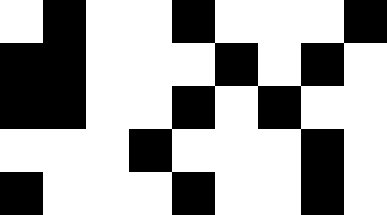[["white", "black", "white", "white", "black", "white", "white", "white", "black"], ["black", "black", "white", "white", "white", "black", "white", "black", "white"], ["black", "black", "white", "white", "black", "white", "black", "white", "white"], ["white", "white", "white", "black", "white", "white", "white", "black", "white"], ["black", "white", "white", "white", "black", "white", "white", "black", "white"]]